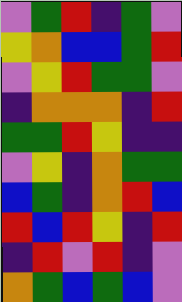[["violet", "green", "red", "indigo", "green", "violet"], ["yellow", "orange", "blue", "blue", "green", "red"], ["violet", "yellow", "red", "green", "green", "violet"], ["indigo", "orange", "orange", "orange", "indigo", "red"], ["green", "green", "red", "yellow", "indigo", "indigo"], ["violet", "yellow", "indigo", "orange", "green", "green"], ["blue", "green", "indigo", "orange", "red", "blue"], ["red", "blue", "red", "yellow", "indigo", "red"], ["indigo", "red", "violet", "red", "indigo", "violet"], ["orange", "green", "blue", "green", "blue", "violet"]]